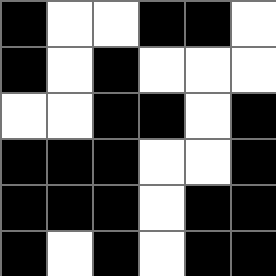[["black", "white", "white", "black", "black", "white"], ["black", "white", "black", "white", "white", "white"], ["white", "white", "black", "black", "white", "black"], ["black", "black", "black", "white", "white", "black"], ["black", "black", "black", "white", "black", "black"], ["black", "white", "black", "white", "black", "black"]]